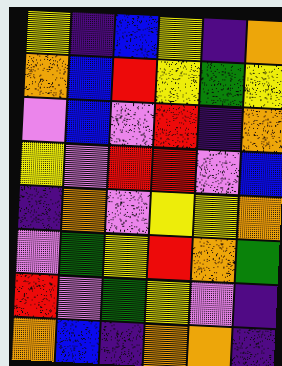[["yellow", "indigo", "blue", "yellow", "indigo", "orange"], ["orange", "blue", "red", "yellow", "green", "yellow"], ["violet", "blue", "violet", "red", "indigo", "orange"], ["yellow", "violet", "red", "red", "violet", "blue"], ["indigo", "orange", "violet", "yellow", "yellow", "orange"], ["violet", "green", "yellow", "red", "orange", "green"], ["red", "violet", "green", "yellow", "violet", "indigo"], ["orange", "blue", "indigo", "orange", "orange", "indigo"]]